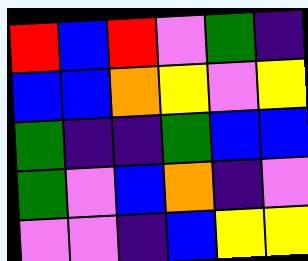[["red", "blue", "red", "violet", "green", "indigo"], ["blue", "blue", "orange", "yellow", "violet", "yellow"], ["green", "indigo", "indigo", "green", "blue", "blue"], ["green", "violet", "blue", "orange", "indigo", "violet"], ["violet", "violet", "indigo", "blue", "yellow", "yellow"]]